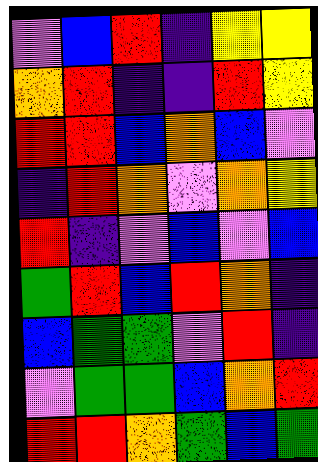[["violet", "blue", "red", "indigo", "yellow", "yellow"], ["orange", "red", "indigo", "indigo", "red", "yellow"], ["red", "red", "blue", "orange", "blue", "violet"], ["indigo", "red", "orange", "violet", "orange", "yellow"], ["red", "indigo", "violet", "blue", "violet", "blue"], ["green", "red", "blue", "red", "orange", "indigo"], ["blue", "green", "green", "violet", "red", "indigo"], ["violet", "green", "green", "blue", "orange", "red"], ["red", "red", "orange", "green", "blue", "green"]]